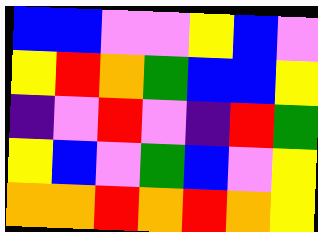[["blue", "blue", "violet", "violet", "yellow", "blue", "violet"], ["yellow", "red", "orange", "green", "blue", "blue", "yellow"], ["indigo", "violet", "red", "violet", "indigo", "red", "green"], ["yellow", "blue", "violet", "green", "blue", "violet", "yellow"], ["orange", "orange", "red", "orange", "red", "orange", "yellow"]]